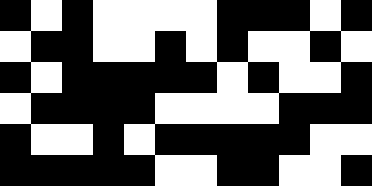[["black", "white", "black", "white", "white", "white", "white", "black", "black", "black", "white", "black"], ["white", "black", "black", "white", "white", "black", "white", "black", "white", "white", "black", "white"], ["black", "white", "black", "black", "black", "black", "black", "white", "black", "white", "white", "black"], ["white", "black", "black", "black", "black", "white", "white", "white", "white", "black", "black", "black"], ["black", "white", "white", "black", "white", "black", "black", "black", "black", "black", "white", "white"], ["black", "black", "black", "black", "black", "white", "white", "black", "black", "white", "white", "black"]]